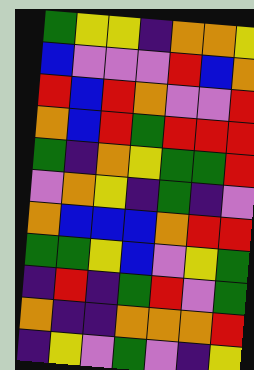[["green", "yellow", "yellow", "indigo", "orange", "orange", "yellow"], ["blue", "violet", "violet", "violet", "red", "blue", "orange"], ["red", "blue", "red", "orange", "violet", "violet", "red"], ["orange", "blue", "red", "green", "red", "red", "red"], ["green", "indigo", "orange", "yellow", "green", "green", "red"], ["violet", "orange", "yellow", "indigo", "green", "indigo", "violet"], ["orange", "blue", "blue", "blue", "orange", "red", "red"], ["green", "green", "yellow", "blue", "violet", "yellow", "green"], ["indigo", "red", "indigo", "green", "red", "violet", "green"], ["orange", "indigo", "indigo", "orange", "orange", "orange", "red"], ["indigo", "yellow", "violet", "green", "violet", "indigo", "yellow"]]